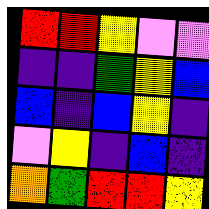[["red", "red", "yellow", "violet", "violet"], ["indigo", "indigo", "green", "yellow", "blue"], ["blue", "indigo", "blue", "yellow", "indigo"], ["violet", "yellow", "indigo", "blue", "indigo"], ["orange", "green", "red", "red", "yellow"]]